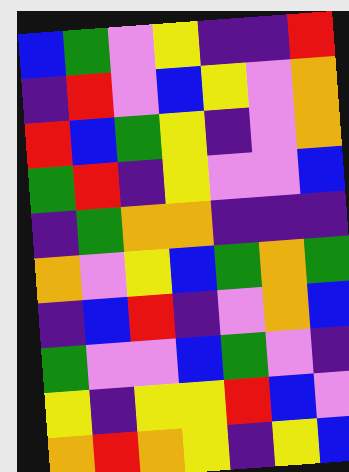[["blue", "green", "violet", "yellow", "indigo", "indigo", "red"], ["indigo", "red", "violet", "blue", "yellow", "violet", "orange"], ["red", "blue", "green", "yellow", "indigo", "violet", "orange"], ["green", "red", "indigo", "yellow", "violet", "violet", "blue"], ["indigo", "green", "orange", "orange", "indigo", "indigo", "indigo"], ["orange", "violet", "yellow", "blue", "green", "orange", "green"], ["indigo", "blue", "red", "indigo", "violet", "orange", "blue"], ["green", "violet", "violet", "blue", "green", "violet", "indigo"], ["yellow", "indigo", "yellow", "yellow", "red", "blue", "violet"], ["orange", "red", "orange", "yellow", "indigo", "yellow", "blue"]]